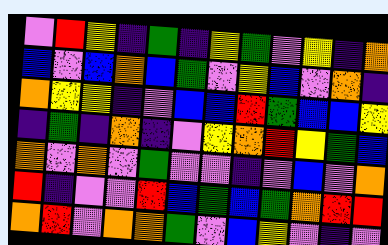[["violet", "red", "yellow", "indigo", "green", "indigo", "yellow", "green", "violet", "yellow", "indigo", "orange"], ["blue", "violet", "blue", "orange", "blue", "green", "violet", "yellow", "blue", "violet", "orange", "indigo"], ["orange", "yellow", "yellow", "indigo", "violet", "blue", "blue", "red", "green", "blue", "blue", "yellow"], ["indigo", "green", "indigo", "orange", "indigo", "violet", "yellow", "orange", "red", "yellow", "green", "blue"], ["orange", "violet", "orange", "violet", "green", "violet", "violet", "indigo", "violet", "blue", "violet", "orange"], ["red", "indigo", "violet", "violet", "red", "blue", "green", "blue", "green", "orange", "red", "red"], ["orange", "red", "violet", "orange", "orange", "green", "violet", "blue", "yellow", "violet", "indigo", "violet"]]